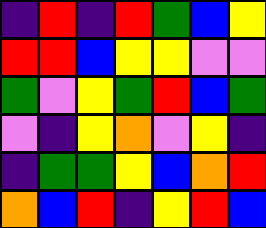[["indigo", "red", "indigo", "red", "green", "blue", "yellow"], ["red", "red", "blue", "yellow", "yellow", "violet", "violet"], ["green", "violet", "yellow", "green", "red", "blue", "green"], ["violet", "indigo", "yellow", "orange", "violet", "yellow", "indigo"], ["indigo", "green", "green", "yellow", "blue", "orange", "red"], ["orange", "blue", "red", "indigo", "yellow", "red", "blue"]]